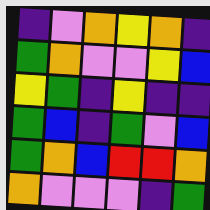[["indigo", "violet", "orange", "yellow", "orange", "indigo"], ["green", "orange", "violet", "violet", "yellow", "blue"], ["yellow", "green", "indigo", "yellow", "indigo", "indigo"], ["green", "blue", "indigo", "green", "violet", "blue"], ["green", "orange", "blue", "red", "red", "orange"], ["orange", "violet", "violet", "violet", "indigo", "green"]]